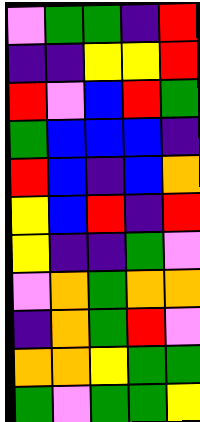[["violet", "green", "green", "indigo", "red"], ["indigo", "indigo", "yellow", "yellow", "red"], ["red", "violet", "blue", "red", "green"], ["green", "blue", "blue", "blue", "indigo"], ["red", "blue", "indigo", "blue", "orange"], ["yellow", "blue", "red", "indigo", "red"], ["yellow", "indigo", "indigo", "green", "violet"], ["violet", "orange", "green", "orange", "orange"], ["indigo", "orange", "green", "red", "violet"], ["orange", "orange", "yellow", "green", "green"], ["green", "violet", "green", "green", "yellow"]]